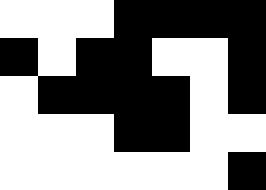[["white", "white", "white", "black", "black", "black", "black"], ["black", "white", "black", "black", "white", "white", "black"], ["white", "black", "black", "black", "black", "white", "black"], ["white", "white", "white", "black", "black", "white", "white"], ["white", "white", "white", "white", "white", "white", "black"]]